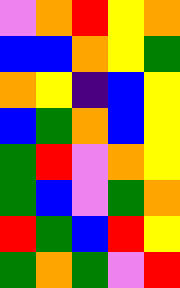[["violet", "orange", "red", "yellow", "orange"], ["blue", "blue", "orange", "yellow", "green"], ["orange", "yellow", "indigo", "blue", "yellow"], ["blue", "green", "orange", "blue", "yellow"], ["green", "red", "violet", "orange", "yellow"], ["green", "blue", "violet", "green", "orange"], ["red", "green", "blue", "red", "yellow"], ["green", "orange", "green", "violet", "red"]]